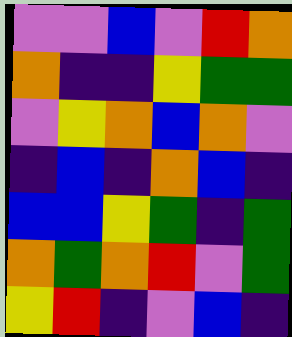[["violet", "violet", "blue", "violet", "red", "orange"], ["orange", "indigo", "indigo", "yellow", "green", "green"], ["violet", "yellow", "orange", "blue", "orange", "violet"], ["indigo", "blue", "indigo", "orange", "blue", "indigo"], ["blue", "blue", "yellow", "green", "indigo", "green"], ["orange", "green", "orange", "red", "violet", "green"], ["yellow", "red", "indigo", "violet", "blue", "indigo"]]